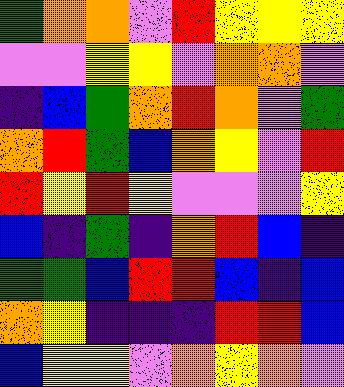[["green", "orange", "orange", "violet", "red", "yellow", "yellow", "yellow"], ["violet", "violet", "yellow", "yellow", "violet", "orange", "orange", "violet"], ["indigo", "blue", "green", "orange", "red", "orange", "violet", "green"], ["orange", "red", "green", "blue", "orange", "yellow", "violet", "red"], ["red", "yellow", "red", "yellow", "violet", "violet", "violet", "yellow"], ["blue", "indigo", "green", "indigo", "orange", "red", "blue", "indigo"], ["green", "green", "blue", "red", "red", "blue", "indigo", "blue"], ["orange", "yellow", "indigo", "indigo", "indigo", "red", "red", "blue"], ["blue", "yellow", "yellow", "violet", "orange", "yellow", "orange", "violet"]]